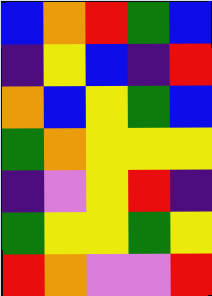[["blue", "orange", "red", "green", "blue"], ["indigo", "yellow", "blue", "indigo", "red"], ["orange", "blue", "yellow", "green", "blue"], ["green", "orange", "yellow", "yellow", "yellow"], ["indigo", "violet", "yellow", "red", "indigo"], ["green", "yellow", "yellow", "green", "yellow"], ["red", "orange", "violet", "violet", "red"]]